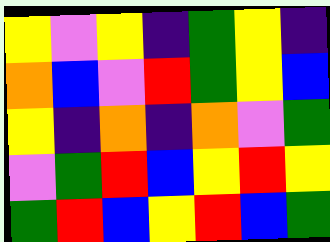[["yellow", "violet", "yellow", "indigo", "green", "yellow", "indigo"], ["orange", "blue", "violet", "red", "green", "yellow", "blue"], ["yellow", "indigo", "orange", "indigo", "orange", "violet", "green"], ["violet", "green", "red", "blue", "yellow", "red", "yellow"], ["green", "red", "blue", "yellow", "red", "blue", "green"]]